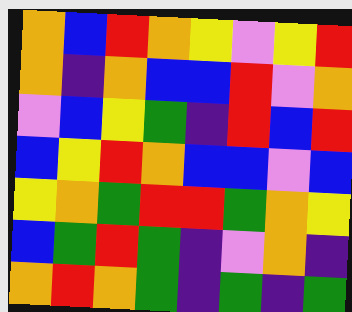[["orange", "blue", "red", "orange", "yellow", "violet", "yellow", "red"], ["orange", "indigo", "orange", "blue", "blue", "red", "violet", "orange"], ["violet", "blue", "yellow", "green", "indigo", "red", "blue", "red"], ["blue", "yellow", "red", "orange", "blue", "blue", "violet", "blue"], ["yellow", "orange", "green", "red", "red", "green", "orange", "yellow"], ["blue", "green", "red", "green", "indigo", "violet", "orange", "indigo"], ["orange", "red", "orange", "green", "indigo", "green", "indigo", "green"]]